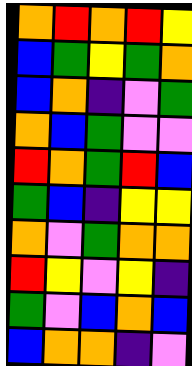[["orange", "red", "orange", "red", "yellow"], ["blue", "green", "yellow", "green", "orange"], ["blue", "orange", "indigo", "violet", "green"], ["orange", "blue", "green", "violet", "violet"], ["red", "orange", "green", "red", "blue"], ["green", "blue", "indigo", "yellow", "yellow"], ["orange", "violet", "green", "orange", "orange"], ["red", "yellow", "violet", "yellow", "indigo"], ["green", "violet", "blue", "orange", "blue"], ["blue", "orange", "orange", "indigo", "violet"]]